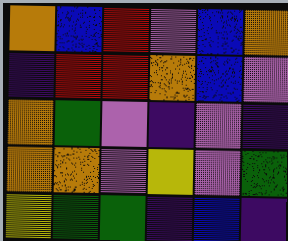[["orange", "blue", "red", "violet", "blue", "orange"], ["indigo", "red", "red", "orange", "blue", "violet"], ["orange", "green", "violet", "indigo", "violet", "indigo"], ["orange", "orange", "violet", "yellow", "violet", "green"], ["yellow", "green", "green", "indigo", "blue", "indigo"]]